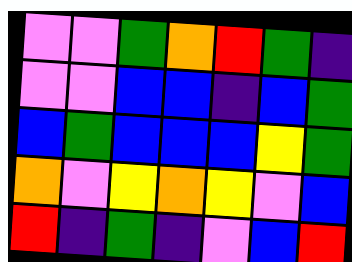[["violet", "violet", "green", "orange", "red", "green", "indigo"], ["violet", "violet", "blue", "blue", "indigo", "blue", "green"], ["blue", "green", "blue", "blue", "blue", "yellow", "green"], ["orange", "violet", "yellow", "orange", "yellow", "violet", "blue"], ["red", "indigo", "green", "indigo", "violet", "blue", "red"]]